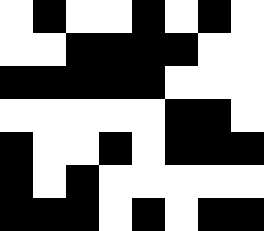[["white", "black", "white", "white", "black", "white", "black", "white"], ["white", "white", "black", "black", "black", "black", "white", "white"], ["black", "black", "black", "black", "black", "white", "white", "white"], ["white", "white", "white", "white", "white", "black", "black", "white"], ["black", "white", "white", "black", "white", "black", "black", "black"], ["black", "white", "black", "white", "white", "white", "white", "white"], ["black", "black", "black", "white", "black", "white", "black", "black"]]